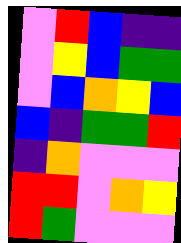[["violet", "red", "blue", "indigo", "indigo"], ["violet", "yellow", "blue", "green", "green"], ["violet", "blue", "orange", "yellow", "blue"], ["blue", "indigo", "green", "green", "red"], ["indigo", "orange", "violet", "violet", "violet"], ["red", "red", "violet", "orange", "yellow"], ["red", "green", "violet", "violet", "violet"]]